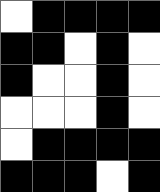[["white", "black", "black", "black", "black"], ["black", "black", "white", "black", "white"], ["black", "white", "white", "black", "white"], ["white", "white", "white", "black", "white"], ["white", "black", "black", "black", "black"], ["black", "black", "black", "white", "black"]]